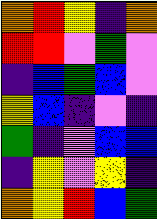[["orange", "red", "yellow", "indigo", "orange"], ["red", "red", "violet", "green", "violet"], ["indigo", "blue", "green", "blue", "violet"], ["yellow", "blue", "indigo", "violet", "indigo"], ["green", "indigo", "violet", "blue", "blue"], ["indigo", "yellow", "violet", "yellow", "indigo"], ["orange", "yellow", "red", "blue", "green"]]